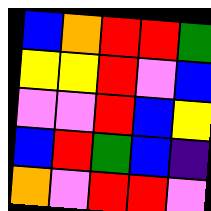[["blue", "orange", "red", "red", "green"], ["yellow", "yellow", "red", "violet", "blue"], ["violet", "violet", "red", "blue", "yellow"], ["blue", "red", "green", "blue", "indigo"], ["orange", "violet", "red", "red", "violet"]]